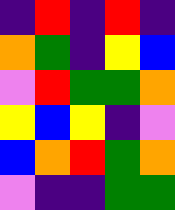[["indigo", "red", "indigo", "red", "indigo"], ["orange", "green", "indigo", "yellow", "blue"], ["violet", "red", "green", "green", "orange"], ["yellow", "blue", "yellow", "indigo", "violet"], ["blue", "orange", "red", "green", "orange"], ["violet", "indigo", "indigo", "green", "green"]]